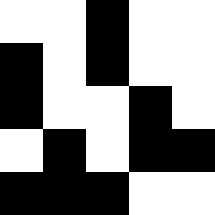[["white", "white", "black", "white", "white"], ["black", "white", "black", "white", "white"], ["black", "white", "white", "black", "white"], ["white", "black", "white", "black", "black"], ["black", "black", "black", "white", "white"]]